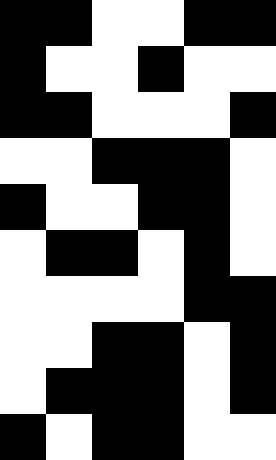[["black", "black", "white", "white", "black", "black"], ["black", "white", "white", "black", "white", "white"], ["black", "black", "white", "white", "white", "black"], ["white", "white", "black", "black", "black", "white"], ["black", "white", "white", "black", "black", "white"], ["white", "black", "black", "white", "black", "white"], ["white", "white", "white", "white", "black", "black"], ["white", "white", "black", "black", "white", "black"], ["white", "black", "black", "black", "white", "black"], ["black", "white", "black", "black", "white", "white"]]